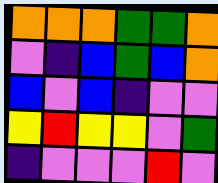[["orange", "orange", "orange", "green", "green", "orange"], ["violet", "indigo", "blue", "green", "blue", "orange"], ["blue", "violet", "blue", "indigo", "violet", "violet"], ["yellow", "red", "yellow", "yellow", "violet", "green"], ["indigo", "violet", "violet", "violet", "red", "violet"]]